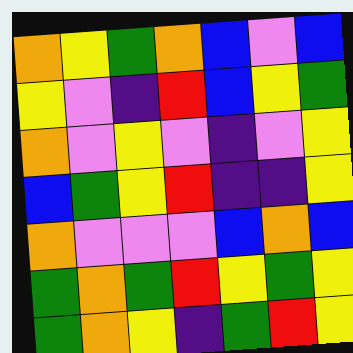[["orange", "yellow", "green", "orange", "blue", "violet", "blue"], ["yellow", "violet", "indigo", "red", "blue", "yellow", "green"], ["orange", "violet", "yellow", "violet", "indigo", "violet", "yellow"], ["blue", "green", "yellow", "red", "indigo", "indigo", "yellow"], ["orange", "violet", "violet", "violet", "blue", "orange", "blue"], ["green", "orange", "green", "red", "yellow", "green", "yellow"], ["green", "orange", "yellow", "indigo", "green", "red", "yellow"]]